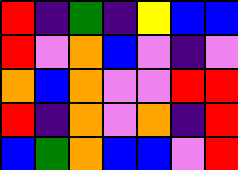[["red", "indigo", "green", "indigo", "yellow", "blue", "blue"], ["red", "violet", "orange", "blue", "violet", "indigo", "violet"], ["orange", "blue", "orange", "violet", "violet", "red", "red"], ["red", "indigo", "orange", "violet", "orange", "indigo", "red"], ["blue", "green", "orange", "blue", "blue", "violet", "red"]]